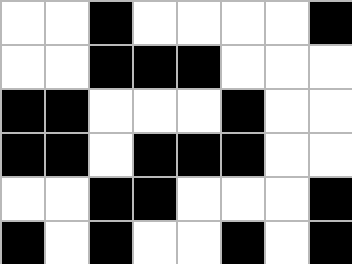[["white", "white", "black", "white", "white", "white", "white", "black"], ["white", "white", "black", "black", "black", "white", "white", "white"], ["black", "black", "white", "white", "white", "black", "white", "white"], ["black", "black", "white", "black", "black", "black", "white", "white"], ["white", "white", "black", "black", "white", "white", "white", "black"], ["black", "white", "black", "white", "white", "black", "white", "black"]]